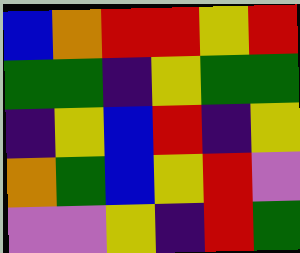[["blue", "orange", "red", "red", "yellow", "red"], ["green", "green", "indigo", "yellow", "green", "green"], ["indigo", "yellow", "blue", "red", "indigo", "yellow"], ["orange", "green", "blue", "yellow", "red", "violet"], ["violet", "violet", "yellow", "indigo", "red", "green"]]